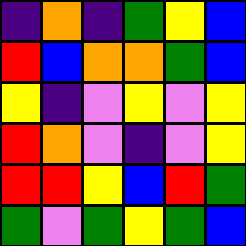[["indigo", "orange", "indigo", "green", "yellow", "blue"], ["red", "blue", "orange", "orange", "green", "blue"], ["yellow", "indigo", "violet", "yellow", "violet", "yellow"], ["red", "orange", "violet", "indigo", "violet", "yellow"], ["red", "red", "yellow", "blue", "red", "green"], ["green", "violet", "green", "yellow", "green", "blue"]]